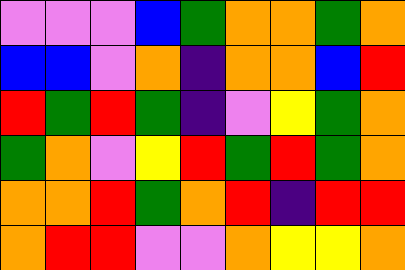[["violet", "violet", "violet", "blue", "green", "orange", "orange", "green", "orange"], ["blue", "blue", "violet", "orange", "indigo", "orange", "orange", "blue", "red"], ["red", "green", "red", "green", "indigo", "violet", "yellow", "green", "orange"], ["green", "orange", "violet", "yellow", "red", "green", "red", "green", "orange"], ["orange", "orange", "red", "green", "orange", "red", "indigo", "red", "red"], ["orange", "red", "red", "violet", "violet", "orange", "yellow", "yellow", "orange"]]